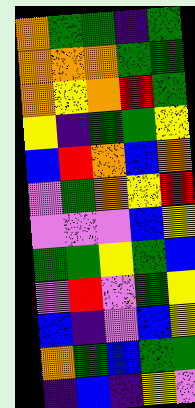[["orange", "green", "green", "indigo", "green"], ["orange", "orange", "orange", "green", "green"], ["orange", "yellow", "orange", "red", "green"], ["yellow", "indigo", "green", "green", "yellow"], ["blue", "red", "orange", "blue", "orange"], ["violet", "green", "orange", "yellow", "red"], ["violet", "violet", "violet", "blue", "yellow"], ["green", "green", "yellow", "green", "blue"], ["violet", "red", "violet", "green", "yellow"], ["blue", "indigo", "violet", "blue", "yellow"], ["orange", "green", "blue", "green", "green"], ["indigo", "blue", "indigo", "yellow", "violet"]]